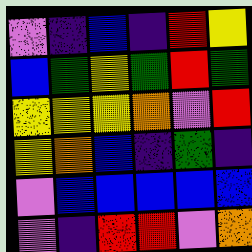[["violet", "indigo", "blue", "indigo", "red", "yellow"], ["blue", "green", "yellow", "green", "red", "green"], ["yellow", "yellow", "yellow", "orange", "violet", "red"], ["yellow", "orange", "blue", "indigo", "green", "indigo"], ["violet", "blue", "blue", "blue", "blue", "blue"], ["violet", "indigo", "red", "red", "violet", "orange"]]